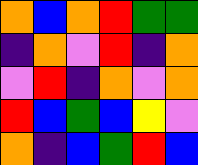[["orange", "blue", "orange", "red", "green", "green"], ["indigo", "orange", "violet", "red", "indigo", "orange"], ["violet", "red", "indigo", "orange", "violet", "orange"], ["red", "blue", "green", "blue", "yellow", "violet"], ["orange", "indigo", "blue", "green", "red", "blue"]]